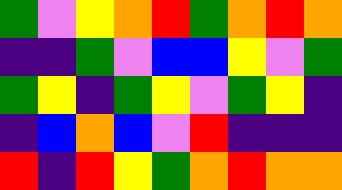[["green", "violet", "yellow", "orange", "red", "green", "orange", "red", "orange"], ["indigo", "indigo", "green", "violet", "blue", "blue", "yellow", "violet", "green"], ["green", "yellow", "indigo", "green", "yellow", "violet", "green", "yellow", "indigo"], ["indigo", "blue", "orange", "blue", "violet", "red", "indigo", "indigo", "indigo"], ["red", "indigo", "red", "yellow", "green", "orange", "red", "orange", "orange"]]